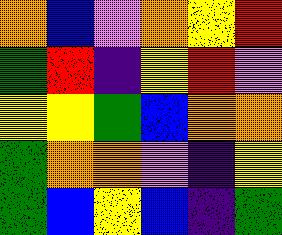[["orange", "blue", "violet", "orange", "yellow", "red"], ["green", "red", "indigo", "yellow", "red", "violet"], ["yellow", "yellow", "green", "blue", "orange", "orange"], ["green", "orange", "orange", "violet", "indigo", "yellow"], ["green", "blue", "yellow", "blue", "indigo", "green"]]